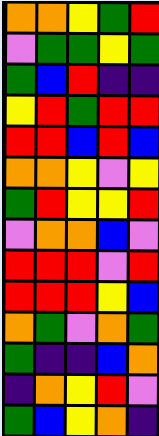[["orange", "orange", "yellow", "green", "red"], ["violet", "green", "green", "yellow", "green"], ["green", "blue", "red", "indigo", "indigo"], ["yellow", "red", "green", "red", "red"], ["red", "red", "blue", "red", "blue"], ["orange", "orange", "yellow", "violet", "yellow"], ["green", "red", "yellow", "yellow", "red"], ["violet", "orange", "orange", "blue", "violet"], ["red", "red", "red", "violet", "red"], ["red", "red", "red", "yellow", "blue"], ["orange", "green", "violet", "orange", "green"], ["green", "indigo", "indigo", "blue", "orange"], ["indigo", "orange", "yellow", "red", "violet"], ["green", "blue", "yellow", "orange", "indigo"]]